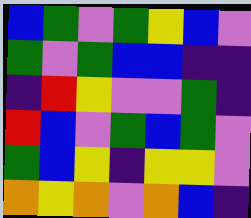[["blue", "green", "violet", "green", "yellow", "blue", "violet"], ["green", "violet", "green", "blue", "blue", "indigo", "indigo"], ["indigo", "red", "yellow", "violet", "violet", "green", "indigo"], ["red", "blue", "violet", "green", "blue", "green", "violet"], ["green", "blue", "yellow", "indigo", "yellow", "yellow", "violet"], ["orange", "yellow", "orange", "violet", "orange", "blue", "indigo"]]